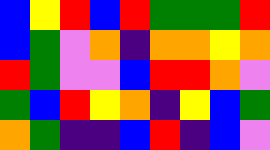[["blue", "yellow", "red", "blue", "red", "green", "green", "green", "red"], ["blue", "green", "violet", "orange", "indigo", "orange", "orange", "yellow", "orange"], ["red", "green", "violet", "violet", "blue", "red", "red", "orange", "violet"], ["green", "blue", "red", "yellow", "orange", "indigo", "yellow", "blue", "green"], ["orange", "green", "indigo", "indigo", "blue", "red", "indigo", "blue", "violet"]]